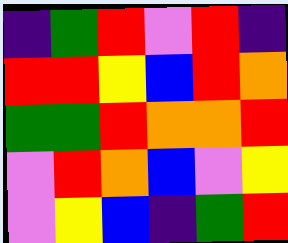[["indigo", "green", "red", "violet", "red", "indigo"], ["red", "red", "yellow", "blue", "red", "orange"], ["green", "green", "red", "orange", "orange", "red"], ["violet", "red", "orange", "blue", "violet", "yellow"], ["violet", "yellow", "blue", "indigo", "green", "red"]]